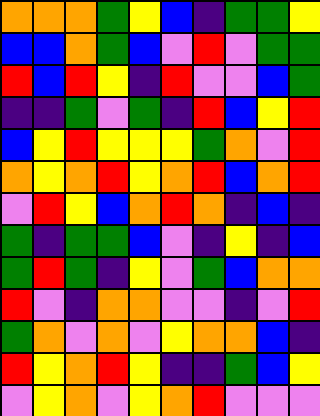[["orange", "orange", "orange", "green", "yellow", "blue", "indigo", "green", "green", "yellow"], ["blue", "blue", "orange", "green", "blue", "violet", "red", "violet", "green", "green"], ["red", "blue", "red", "yellow", "indigo", "red", "violet", "violet", "blue", "green"], ["indigo", "indigo", "green", "violet", "green", "indigo", "red", "blue", "yellow", "red"], ["blue", "yellow", "red", "yellow", "yellow", "yellow", "green", "orange", "violet", "red"], ["orange", "yellow", "orange", "red", "yellow", "orange", "red", "blue", "orange", "red"], ["violet", "red", "yellow", "blue", "orange", "red", "orange", "indigo", "blue", "indigo"], ["green", "indigo", "green", "green", "blue", "violet", "indigo", "yellow", "indigo", "blue"], ["green", "red", "green", "indigo", "yellow", "violet", "green", "blue", "orange", "orange"], ["red", "violet", "indigo", "orange", "orange", "violet", "violet", "indigo", "violet", "red"], ["green", "orange", "violet", "orange", "violet", "yellow", "orange", "orange", "blue", "indigo"], ["red", "yellow", "orange", "red", "yellow", "indigo", "indigo", "green", "blue", "yellow"], ["violet", "yellow", "orange", "violet", "yellow", "orange", "red", "violet", "violet", "violet"]]